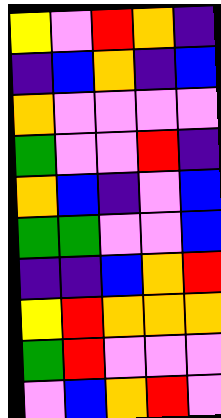[["yellow", "violet", "red", "orange", "indigo"], ["indigo", "blue", "orange", "indigo", "blue"], ["orange", "violet", "violet", "violet", "violet"], ["green", "violet", "violet", "red", "indigo"], ["orange", "blue", "indigo", "violet", "blue"], ["green", "green", "violet", "violet", "blue"], ["indigo", "indigo", "blue", "orange", "red"], ["yellow", "red", "orange", "orange", "orange"], ["green", "red", "violet", "violet", "violet"], ["violet", "blue", "orange", "red", "violet"]]